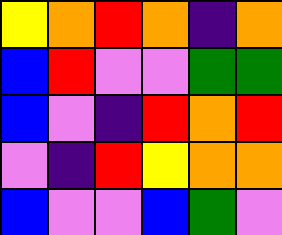[["yellow", "orange", "red", "orange", "indigo", "orange"], ["blue", "red", "violet", "violet", "green", "green"], ["blue", "violet", "indigo", "red", "orange", "red"], ["violet", "indigo", "red", "yellow", "orange", "orange"], ["blue", "violet", "violet", "blue", "green", "violet"]]